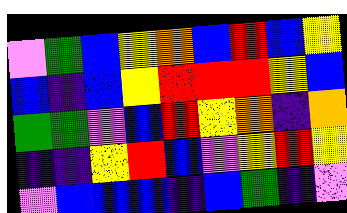[["violet", "green", "blue", "yellow", "orange", "blue", "red", "blue", "yellow"], ["blue", "indigo", "blue", "yellow", "red", "red", "red", "yellow", "blue"], ["green", "green", "violet", "blue", "red", "yellow", "orange", "indigo", "orange"], ["indigo", "indigo", "yellow", "red", "blue", "violet", "yellow", "red", "yellow"], ["violet", "blue", "blue", "blue", "indigo", "blue", "green", "indigo", "violet"]]